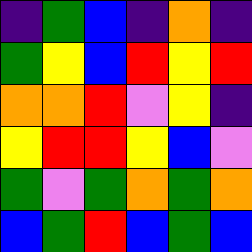[["indigo", "green", "blue", "indigo", "orange", "indigo"], ["green", "yellow", "blue", "red", "yellow", "red"], ["orange", "orange", "red", "violet", "yellow", "indigo"], ["yellow", "red", "red", "yellow", "blue", "violet"], ["green", "violet", "green", "orange", "green", "orange"], ["blue", "green", "red", "blue", "green", "blue"]]